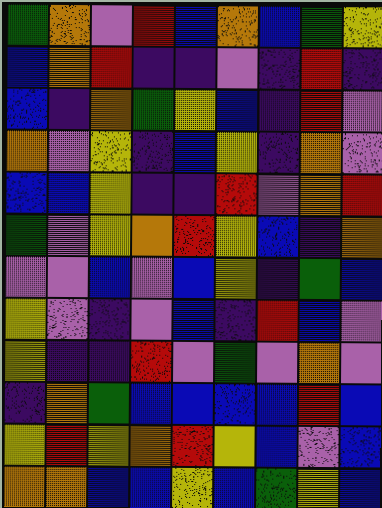[["green", "orange", "violet", "red", "blue", "orange", "blue", "green", "yellow"], ["blue", "orange", "red", "indigo", "indigo", "violet", "indigo", "red", "indigo"], ["blue", "indigo", "orange", "green", "yellow", "blue", "indigo", "red", "violet"], ["orange", "violet", "yellow", "indigo", "blue", "yellow", "indigo", "orange", "violet"], ["blue", "blue", "yellow", "indigo", "indigo", "red", "violet", "orange", "red"], ["green", "violet", "yellow", "orange", "red", "yellow", "blue", "indigo", "orange"], ["violet", "violet", "blue", "violet", "blue", "yellow", "indigo", "green", "blue"], ["yellow", "violet", "indigo", "violet", "blue", "indigo", "red", "blue", "violet"], ["yellow", "indigo", "indigo", "red", "violet", "green", "violet", "orange", "violet"], ["indigo", "orange", "green", "blue", "blue", "blue", "blue", "red", "blue"], ["yellow", "red", "yellow", "orange", "red", "yellow", "blue", "violet", "blue"], ["orange", "orange", "blue", "blue", "yellow", "blue", "green", "yellow", "blue"]]